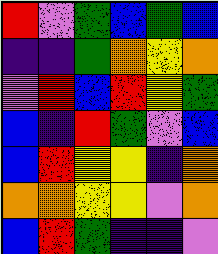[["red", "violet", "green", "blue", "green", "blue"], ["indigo", "indigo", "green", "orange", "yellow", "orange"], ["violet", "red", "blue", "red", "yellow", "green"], ["blue", "indigo", "red", "green", "violet", "blue"], ["blue", "red", "yellow", "yellow", "indigo", "orange"], ["orange", "orange", "yellow", "yellow", "violet", "orange"], ["blue", "red", "green", "indigo", "indigo", "violet"]]